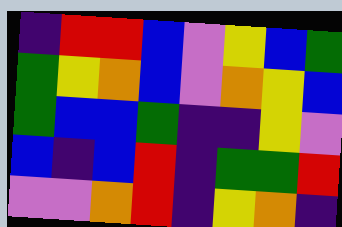[["indigo", "red", "red", "blue", "violet", "yellow", "blue", "green"], ["green", "yellow", "orange", "blue", "violet", "orange", "yellow", "blue"], ["green", "blue", "blue", "green", "indigo", "indigo", "yellow", "violet"], ["blue", "indigo", "blue", "red", "indigo", "green", "green", "red"], ["violet", "violet", "orange", "red", "indigo", "yellow", "orange", "indigo"]]